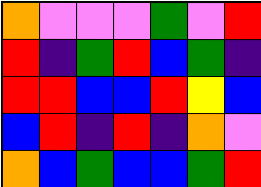[["orange", "violet", "violet", "violet", "green", "violet", "red"], ["red", "indigo", "green", "red", "blue", "green", "indigo"], ["red", "red", "blue", "blue", "red", "yellow", "blue"], ["blue", "red", "indigo", "red", "indigo", "orange", "violet"], ["orange", "blue", "green", "blue", "blue", "green", "red"]]